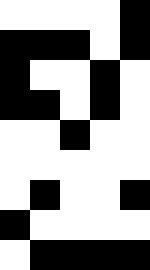[["white", "white", "white", "white", "black"], ["black", "black", "black", "white", "black"], ["black", "white", "white", "black", "white"], ["black", "black", "white", "black", "white"], ["white", "white", "black", "white", "white"], ["white", "white", "white", "white", "white"], ["white", "black", "white", "white", "black"], ["black", "white", "white", "white", "white"], ["white", "black", "black", "black", "black"]]